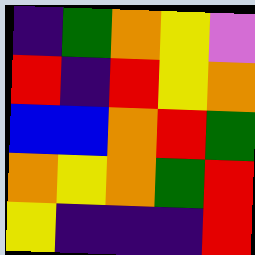[["indigo", "green", "orange", "yellow", "violet"], ["red", "indigo", "red", "yellow", "orange"], ["blue", "blue", "orange", "red", "green"], ["orange", "yellow", "orange", "green", "red"], ["yellow", "indigo", "indigo", "indigo", "red"]]